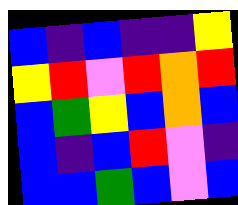[["blue", "indigo", "blue", "indigo", "indigo", "yellow"], ["yellow", "red", "violet", "red", "orange", "red"], ["blue", "green", "yellow", "blue", "orange", "blue"], ["blue", "indigo", "blue", "red", "violet", "indigo"], ["blue", "blue", "green", "blue", "violet", "blue"]]